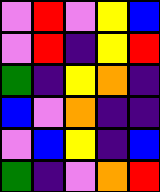[["violet", "red", "violet", "yellow", "blue"], ["violet", "red", "indigo", "yellow", "red"], ["green", "indigo", "yellow", "orange", "indigo"], ["blue", "violet", "orange", "indigo", "indigo"], ["violet", "blue", "yellow", "indigo", "blue"], ["green", "indigo", "violet", "orange", "red"]]